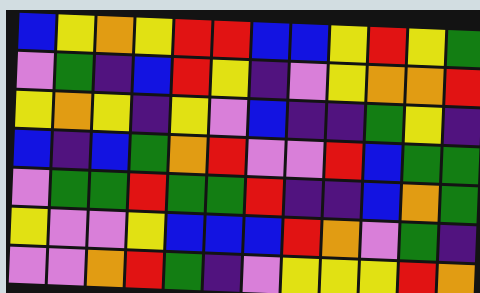[["blue", "yellow", "orange", "yellow", "red", "red", "blue", "blue", "yellow", "red", "yellow", "green"], ["violet", "green", "indigo", "blue", "red", "yellow", "indigo", "violet", "yellow", "orange", "orange", "red"], ["yellow", "orange", "yellow", "indigo", "yellow", "violet", "blue", "indigo", "indigo", "green", "yellow", "indigo"], ["blue", "indigo", "blue", "green", "orange", "red", "violet", "violet", "red", "blue", "green", "green"], ["violet", "green", "green", "red", "green", "green", "red", "indigo", "indigo", "blue", "orange", "green"], ["yellow", "violet", "violet", "yellow", "blue", "blue", "blue", "red", "orange", "violet", "green", "indigo"], ["violet", "violet", "orange", "red", "green", "indigo", "violet", "yellow", "yellow", "yellow", "red", "orange"]]